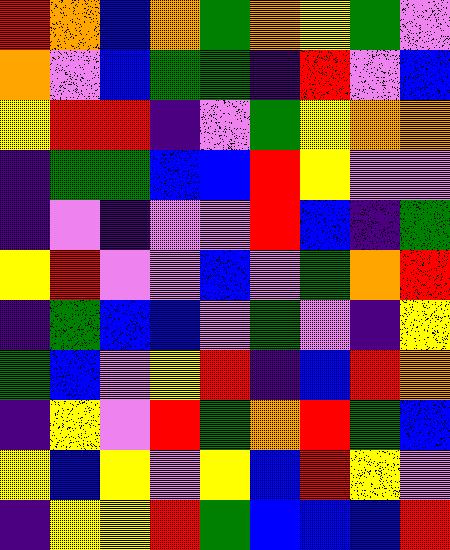[["red", "orange", "blue", "orange", "green", "orange", "yellow", "green", "violet"], ["orange", "violet", "blue", "green", "green", "indigo", "red", "violet", "blue"], ["yellow", "red", "red", "indigo", "violet", "green", "yellow", "orange", "orange"], ["indigo", "green", "green", "blue", "blue", "red", "yellow", "violet", "violet"], ["indigo", "violet", "indigo", "violet", "violet", "red", "blue", "indigo", "green"], ["yellow", "red", "violet", "violet", "blue", "violet", "green", "orange", "red"], ["indigo", "green", "blue", "blue", "violet", "green", "violet", "indigo", "yellow"], ["green", "blue", "violet", "yellow", "red", "indigo", "blue", "red", "orange"], ["indigo", "yellow", "violet", "red", "green", "orange", "red", "green", "blue"], ["yellow", "blue", "yellow", "violet", "yellow", "blue", "red", "yellow", "violet"], ["indigo", "yellow", "yellow", "red", "green", "blue", "blue", "blue", "red"]]